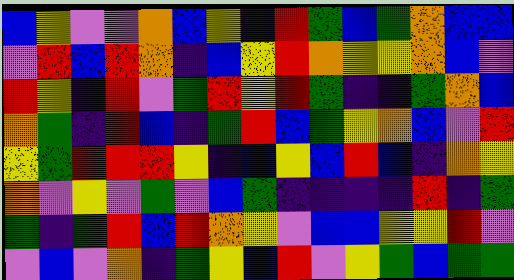[["blue", "yellow", "violet", "violet", "orange", "blue", "yellow", "indigo", "red", "green", "blue", "green", "orange", "blue", "blue"], ["violet", "red", "blue", "red", "orange", "indigo", "blue", "yellow", "red", "orange", "yellow", "yellow", "orange", "blue", "violet"], ["red", "yellow", "indigo", "red", "violet", "green", "red", "yellow", "red", "green", "indigo", "indigo", "green", "orange", "blue"], ["orange", "green", "indigo", "red", "blue", "indigo", "green", "red", "blue", "green", "yellow", "orange", "blue", "violet", "red"], ["yellow", "green", "red", "red", "red", "yellow", "indigo", "blue", "yellow", "blue", "red", "blue", "indigo", "orange", "yellow"], ["orange", "violet", "yellow", "violet", "green", "violet", "blue", "green", "indigo", "indigo", "indigo", "indigo", "red", "indigo", "green"], ["green", "indigo", "green", "red", "blue", "red", "orange", "yellow", "violet", "blue", "blue", "yellow", "yellow", "red", "violet"], ["violet", "blue", "violet", "orange", "indigo", "green", "yellow", "blue", "red", "violet", "yellow", "green", "blue", "green", "green"]]